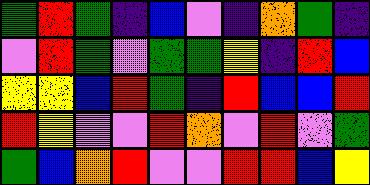[["green", "red", "green", "indigo", "blue", "violet", "indigo", "orange", "green", "indigo"], ["violet", "red", "green", "violet", "green", "green", "yellow", "indigo", "red", "blue"], ["yellow", "yellow", "blue", "red", "green", "indigo", "red", "blue", "blue", "red"], ["red", "yellow", "violet", "violet", "red", "orange", "violet", "red", "violet", "green"], ["green", "blue", "orange", "red", "violet", "violet", "red", "red", "blue", "yellow"]]